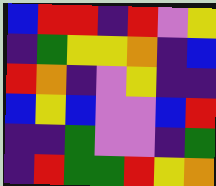[["blue", "red", "red", "indigo", "red", "violet", "yellow"], ["indigo", "green", "yellow", "yellow", "orange", "indigo", "blue"], ["red", "orange", "indigo", "violet", "yellow", "indigo", "indigo"], ["blue", "yellow", "blue", "violet", "violet", "blue", "red"], ["indigo", "indigo", "green", "violet", "violet", "indigo", "green"], ["indigo", "red", "green", "green", "red", "yellow", "orange"]]